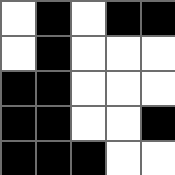[["white", "black", "white", "black", "black"], ["white", "black", "white", "white", "white"], ["black", "black", "white", "white", "white"], ["black", "black", "white", "white", "black"], ["black", "black", "black", "white", "white"]]